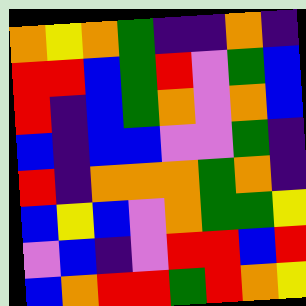[["orange", "yellow", "orange", "green", "indigo", "indigo", "orange", "indigo"], ["red", "red", "blue", "green", "red", "violet", "green", "blue"], ["red", "indigo", "blue", "green", "orange", "violet", "orange", "blue"], ["blue", "indigo", "blue", "blue", "violet", "violet", "green", "indigo"], ["red", "indigo", "orange", "orange", "orange", "green", "orange", "indigo"], ["blue", "yellow", "blue", "violet", "orange", "green", "green", "yellow"], ["violet", "blue", "indigo", "violet", "red", "red", "blue", "red"], ["blue", "orange", "red", "red", "green", "red", "orange", "yellow"]]